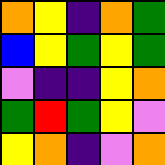[["orange", "yellow", "indigo", "orange", "green"], ["blue", "yellow", "green", "yellow", "green"], ["violet", "indigo", "indigo", "yellow", "orange"], ["green", "red", "green", "yellow", "violet"], ["yellow", "orange", "indigo", "violet", "orange"]]